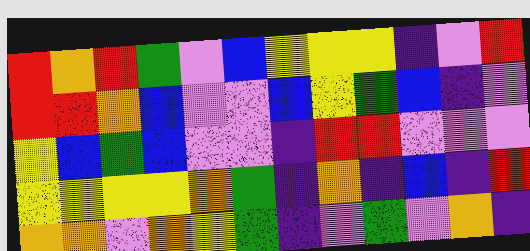[["red", "orange", "red", "green", "violet", "blue", "yellow", "yellow", "yellow", "indigo", "violet", "red"], ["red", "red", "orange", "blue", "violet", "violet", "blue", "yellow", "green", "blue", "indigo", "violet"], ["yellow", "blue", "green", "blue", "violet", "violet", "indigo", "red", "red", "violet", "violet", "violet"], ["yellow", "yellow", "yellow", "yellow", "orange", "green", "indigo", "orange", "indigo", "blue", "indigo", "red"], ["orange", "orange", "violet", "orange", "yellow", "green", "indigo", "violet", "green", "violet", "orange", "indigo"]]